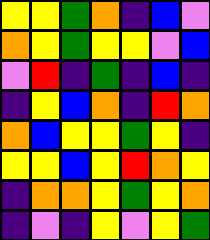[["yellow", "yellow", "green", "orange", "indigo", "blue", "violet"], ["orange", "yellow", "green", "yellow", "yellow", "violet", "blue"], ["violet", "red", "indigo", "green", "indigo", "blue", "indigo"], ["indigo", "yellow", "blue", "orange", "indigo", "red", "orange"], ["orange", "blue", "yellow", "yellow", "green", "yellow", "indigo"], ["yellow", "yellow", "blue", "yellow", "red", "orange", "yellow"], ["indigo", "orange", "orange", "yellow", "green", "yellow", "orange"], ["indigo", "violet", "indigo", "yellow", "violet", "yellow", "green"]]